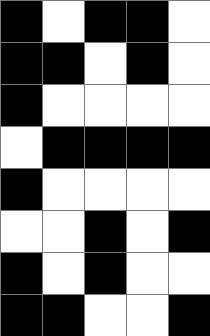[["black", "white", "black", "black", "white"], ["black", "black", "white", "black", "white"], ["black", "white", "white", "white", "white"], ["white", "black", "black", "black", "black"], ["black", "white", "white", "white", "white"], ["white", "white", "black", "white", "black"], ["black", "white", "black", "white", "white"], ["black", "black", "white", "white", "black"]]